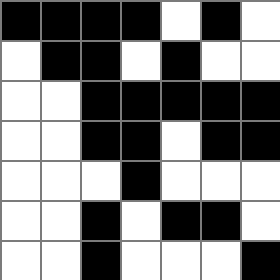[["black", "black", "black", "black", "white", "black", "white"], ["white", "black", "black", "white", "black", "white", "white"], ["white", "white", "black", "black", "black", "black", "black"], ["white", "white", "black", "black", "white", "black", "black"], ["white", "white", "white", "black", "white", "white", "white"], ["white", "white", "black", "white", "black", "black", "white"], ["white", "white", "black", "white", "white", "white", "black"]]